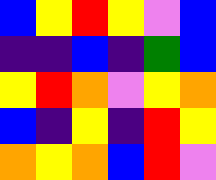[["blue", "yellow", "red", "yellow", "violet", "blue"], ["indigo", "indigo", "blue", "indigo", "green", "blue"], ["yellow", "red", "orange", "violet", "yellow", "orange"], ["blue", "indigo", "yellow", "indigo", "red", "yellow"], ["orange", "yellow", "orange", "blue", "red", "violet"]]